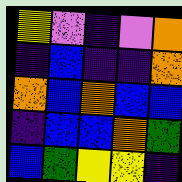[["yellow", "violet", "indigo", "violet", "orange"], ["indigo", "blue", "indigo", "indigo", "orange"], ["orange", "blue", "orange", "blue", "blue"], ["indigo", "blue", "blue", "orange", "green"], ["blue", "green", "yellow", "yellow", "indigo"]]